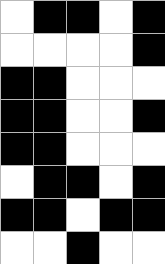[["white", "black", "black", "white", "black"], ["white", "white", "white", "white", "black"], ["black", "black", "white", "white", "white"], ["black", "black", "white", "white", "black"], ["black", "black", "white", "white", "white"], ["white", "black", "black", "white", "black"], ["black", "black", "white", "black", "black"], ["white", "white", "black", "white", "white"]]